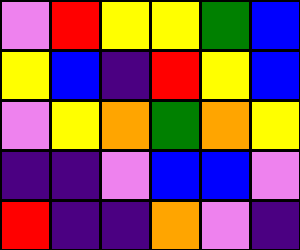[["violet", "red", "yellow", "yellow", "green", "blue"], ["yellow", "blue", "indigo", "red", "yellow", "blue"], ["violet", "yellow", "orange", "green", "orange", "yellow"], ["indigo", "indigo", "violet", "blue", "blue", "violet"], ["red", "indigo", "indigo", "orange", "violet", "indigo"]]